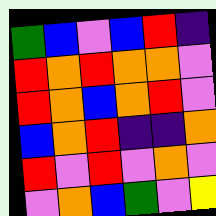[["green", "blue", "violet", "blue", "red", "indigo"], ["red", "orange", "red", "orange", "orange", "violet"], ["red", "orange", "blue", "orange", "red", "violet"], ["blue", "orange", "red", "indigo", "indigo", "orange"], ["red", "violet", "red", "violet", "orange", "violet"], ["violet", "orange", "blue", "green", "violet", "yellow"]]